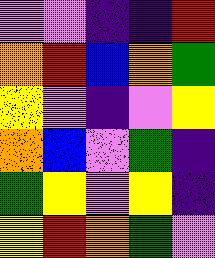[["violet", "violet", "indigo", "indigo", "red"], ["orange", "red", "blue", "orange", "green"], ["yellow", "violet", "indigo", "violet", "yellow"], ["orange", "blue", "violet", "green", "indigo"], ["green", "yellow", "violet", "yellow", "indigo"], ["yellow", "red", "orange", "green", "violet"]]